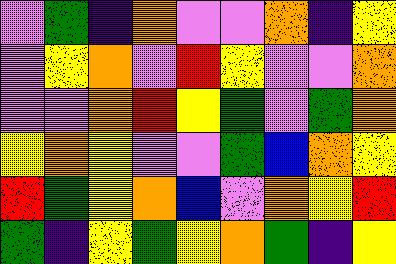[["violet", "green", "indigo", "orange", "violet", "violet", "orange", "indigo", "yellow"], ["violet", "yellow", "orange", "violet", "red", "yellow", "violet", "violet", "orange"], ["violet", "violet", "orange", "red", "yellow", "green", "violet", "green", "orange"], ["yellow", "orange", "yellow", "violet", "violet", "green", "blue", "orange", "yellow"], ["red", "green", "yellow", "orange", "blue", "violet", "orange", "yellow", "red"], ["green", "indigo", "yellow", "green", "yellow", "orange", "green", "indigo", "yellow"]]